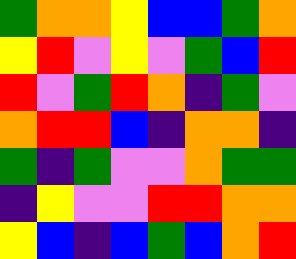[["green", "orange", "orange", "yellow", "blue", "blue", "green", "orange"], ["yellow", "red", "violet", "yellow", "violet", "green", "blue", "red"], ["red", "violet", "green", "red", "orange", "indigo", "green", "violet"], ["orange", "red", "red", "blue", "indigo", "orange", "orange", "indigo"], ["green", "indigo", "green", "violet", "violet", "orange", "green", "green"], ["indigo", "yellow", "violet", "violet", "red", "red", "orange", "orange"], ["yellow", "blue", "indigo", "blue", "green", "blue", "orange", "red"]]